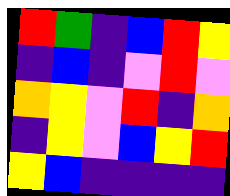[["red", "green", "indigo", "blue", "red", "yellow"], ["indigo", "blue", "indigo", "violet", "red", "violet"], ["orange", "yellow", "violet", "red", "indigo", "orange"], ["indigo", "yellow", "violet", "blue", "yellow", "red"], ["yellow", "blue", "indigo", "indigo", "indigo", "indigo"]]